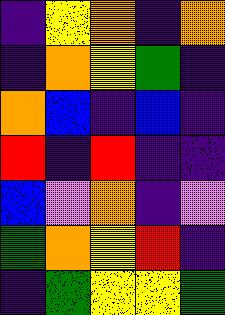[["indigo", "yellow", "orange", "indigo", "orange"], ["indigo", "orange", "yellow", "green", "indigo"], ["orange", "blue", "indigo", "blue", "indigo"], ["red", "indigo", "red", "indigo", "indigo"], ["blue", "violet", "orange", "indigo", "violet"], ["green", "orange", "yellow", "red", "indigo"], ["indigo", "green", "yellow", "yellow", "green"]]